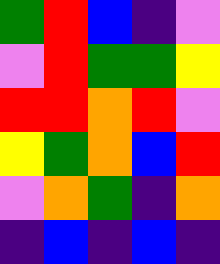[["green", "red", "blue", "indigo", "violet"], ["violet", "red", "green", "green", "yellow"], ["red", "red", "orange", "red", "violet"], ["yellow", "green", "orange", "blue", "red"], ["violet", "orange", "green", "indigo", "orange"], ["indigo", "blue", "indigo", "blue", "indigo"]]